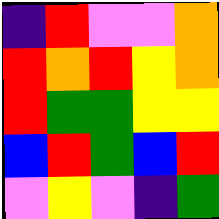[["indigo", "red", "violet", "violet", "orange"], ["red", "orange", "red", "yellow", "orange"], ["red", "green", "green", "yellow", "yellow"], ["blue", "red", "green", "blue", "red"], ["violet", "yellow", "violet", "indigo", "green"]]